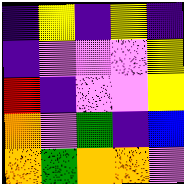[["indigo", "yellow", "indigo", "yellow", "indigo"], ["indigo", "violet", "violet", "violet", "yellow"], ["red", "indigo", "violet", "violet", "yellow"], ["orange", "violet", "green", "indigo", "blue"], ["orange", "green", "orange", "orange", "violet"]]